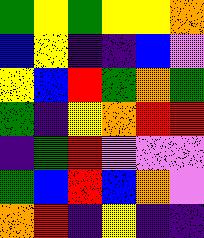[["green", "yellow", "green", "yellow", "yellow", "orange"], ["blue", "yellow", "indigo", "indigo", "blue", "violet"], ["yellow", "blue", "red", "green", "orange", "green"], ["green", "indigo", "yellow", "orange", "red", "red"], ["indigo", "green", "red", "violet", "violet", "violet"], ["green", "blue", "red", "blue", "orange", "violet"], ["orange", "red", "indigo", "yellow", "indigo", "indigo"]]